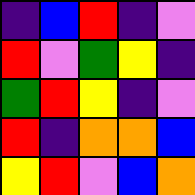[["indigo", "blue", "red", "indigo", "violet"], ["red", "violet", "green", "yellow", "indigo"], ["green", "red", "yellow", "indigo", "violet"], ["red", "indigo", "orange", "orange", "blue"], ["yellow", "red", "violet", "blue", "orange"]]